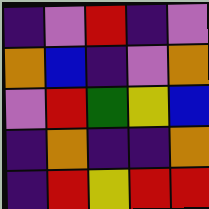[["indigo", "violet", "red", "indigo", "violet"], ["orange", "blue", "indigo", "violet", "orange"], ["violet", "red", "green", "yellow", "blue"], ["indigo", "orange", "indigo", "indigo", "orange"], ["indigo", "red", "yellow", "red", "red"]]